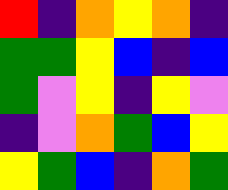[["red", "indigo", "orange", "yellow", "orange", "indigo"], ["green", "green", "yellow", "blue", "indigo", "blue"], ["green", "violet", "yellow", "indigo", "yellow", "violet"], ["indigo", "violet", "orange", "green", "blue", "yellow"], ["yellow", "green", "blue", "indigo", "orange", "green"]]